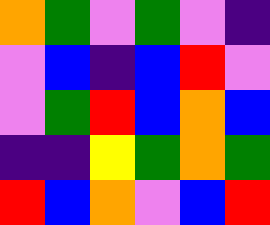[["orange", "green", "violet", "green", "violet", "indigo"], ["violet", "blue", "indigo", "blue", "red", "violet"], ["violet", "green", "red", "blue", "orange", "blue"], ["indigo", "indigo", "yellow", "green", "orange", "green"], ["red", "blue", "orange", "violet", "blue", "red"]]